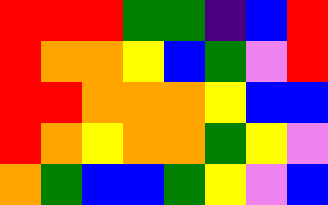[["red", "red", "red", "green", "green", "indigo", "blue", "red"], ["red", "orange", "orange", "yellow", "blue", "green", "violet", "red"], ["red", "red", "orange", "orange", "orange", "yellow", "blue", "blue"], ["red", "orange", "yellow", "orange", "orange", "green", "yellow", "violet"], ["orange", "green", "blue", "blue", "green", "yellow", "violet", "blue"]]